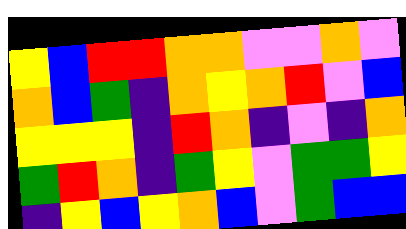[["yellow", "blue", "red", "red", "orange", "orange", "violet", "violet", "orange", "violet"], ["orange", "blue", "green", "indigo", "orange", "yellow", "orange", "red", "violet", "blue"], ["yellow", "yellow", "yellow", "indigo", "red", "orange", "indigo", "violet", "indigo", "orange"], ["green", "red", "orange", "indigo", "green", "yellow", "violet", "green", "green", "yellow"], ["indigo", "yellow", "blue", "yellow", "orange", "blue", "violet", "green", "blue", "blue"]]